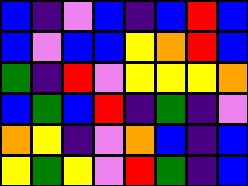[["blue", "indigo", "violet", "blue", "indigo", "blue", "red", "blue"], ["blue", "violet", "blue", "blue", "yellow", "orange", "red", "blue"], ["green", "indigo", "red", "violet", "yellow", "yellow", "yellow", "orange"], ["blue", "green", "blue", "red", "indigo", "green", "indigo", "violet"], ["orange", "yellow", "indigo", "violet", "orange", "blue", "indigo", "blue"], ["yellow", "green", "yellow", "violet", "red", "green", "indigo", "blue"]]